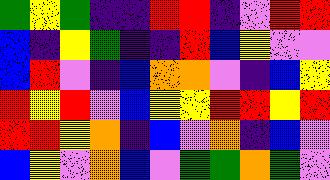[["green", "yellow", "green", "indigo", "indigo", "red", "red", "indigo", "violet", "red", "red"], ["blue", "indigo", "yellow", "green", "indigo", "indigo", "red", "blue", "yellow", "violet", "violet"], ["blue", "red", "violet", "indigo", "blue", "orange", "orange", "violet", "indigo", "blue", "yellow"], ["red", "yellow", "red", "violet", "blue", "yellow", "yellow", "red", "red", "yellow", "red"], ["red", "red", "yellow", "orange", "indigo", "blue", "violet", "orange", "indigo", "blue", "violet"], ["blue", "yellow", "violet", "orange", "blue", "violet", "green", "green", "orange", "green", "violet"]]